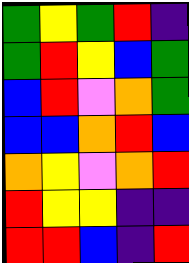[["green", "yellow", "green", "red", "indigo"], ["green", "red", "yellow", "blue", "green"], ["blue", "red", "violet", "orange", "green"], ["blue", "blue", "orange", "red", "blue"], ["orange", "yellow", "violet", "orange", "red"], ["red", "yellow", "yellow", "indigo", "indigo"], ["red", "red", "blue", "indigo", "red"]]